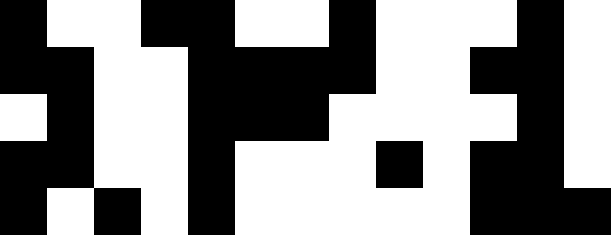[["black", "white", "white", "black", "black", "white", "white", "black", "white", "white", "white", "black", "white"], ["black", "black", "white", "white", "black", "black", "black", "black", "white", "white", "black", "black", "white"], ["white", "black", "white", "white", "black", "black", "black", "white", "white", "white", "white", "black", "white"], ["black", "black", "white", "white", "black", "white", "white", "white", "black", "white", "black", "black", "white"], ["black", "white", "black", "white", "black", "white", "white", "white", "white", "white", "black", "black", "black"]]